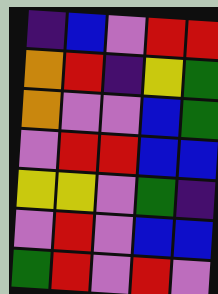[["indigo", "blue", "violet", "red", "red"], ["orange", "red", "indigo", "yellow", "green"], ["orange", "violet", "violet", "blue", "green"], ["violet", "red", "red", "blue", "blue"], ["yellow", "yellow", "violet", "green", "indigo"], ["violet", "red", "violet", "blue", "blue"], ["green", "red", "violet", "red", "violet"]]